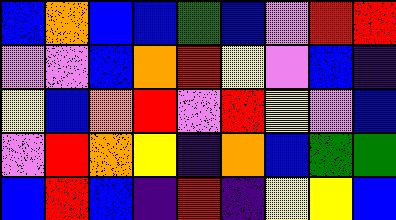[["blue", "orange", "blue", "blue", "green", "blue", "violet", "red", "red"], ["violet", "violet", "blue", "orange", "red", "yellow", "violet", "blue", "indigo"], ["yellow", "blue", "orange", "red", "violet", "red", "yellow", "violet", "blue"], ["violet", "red", "orange", "yellow", "indigo", "orange", "blue", "green", "green"], ["blue", "red", "blue", "indigo", "red", "indigo", "yellow", "yellow", "blue"]]